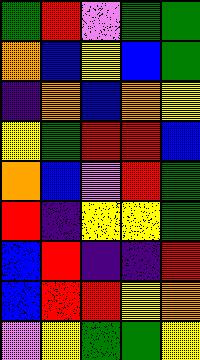[["green", "red", "violet", "green", "green"], ["orange", "blue", "yellow", "blue", "green"], ["indigo", "orange", "blue", "orange", "yellow"], ["yellow", "green", "red", "red", "blue"], ["orange", "blue", "violet", "red", "green"], ["red", "indigo", "yellow", "yellow", "green"], ["blue", "red", "indigo", "indigo", "red"], ["blue", "red", "red", "yellow", "orange"], ["violet", "yellow", "green", "green", "yellow"]]